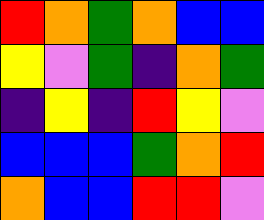[["red", "orange", "green", "orange", "blue", "blue"], ["yellow", "violet", "green", "indigo", "orange", "green"], ["indigo", "yellow", "indigo", "red", "yellow", "violet"], ["blue", "blue", "blue", "green", "orange", "red"], ["orange", "blue", "blue", "red", "red", "violet"]]